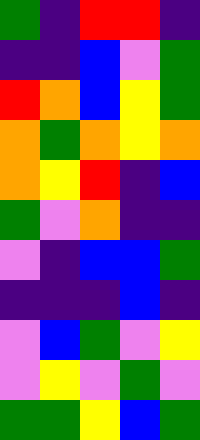[["green", "indigo", "red", "red", "indigo"], ["indigo", "indigo", "blue", "violet", "green"], ["red", "orange", "blue", "yellow", "green"], ["orange", "green", "orange", "yellow", "orange"], ["orange", "yellow", "red", "indigo", "blue"], ["green", "violet", "orange", "indigo", "indigo"], ["violet", "indigo", "blue", "blue", "green"], ["indigo", "indigo", "indigo", "blue", "indigo"], ["violet", "blue", "green", "violet", "yellow"], ["violet", "yellow", "violet", "green", "violet"], ["green", "green", "yellow", "blue", "green"]]